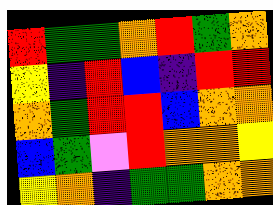[["red", "green", "green", "orange", "red", "green", "orange"], ["yellow", "indigo", "red", "blue", "indigo", "red", "red"], ["orange", "green", "red", "red", "blue", "orange", "orange"], ["blue", "green", "violet", "red", "orange", "orange", "yellow"], ["yellow", "orange", "indigo", "green", "green", "orange", "orange"]]